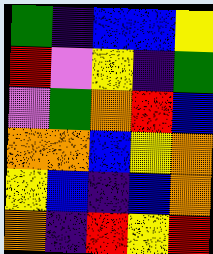[["green", "indigo", "blue", "blue", "yellow"], ["red", "violet", "yellow", "indigo", "green"], ["violet", "green", "orange", "red", "blue"], ["orange", "orange", "blue", "yellow", "orange"], ["yellow", "blue", "indigo", "blue", "orange"], ["orange", "indigo", "red", "yellow", "red"]]